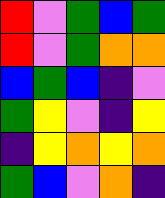[["red", "violet", "green", "blue", "green"], ["red", "violet", "green", "orange", "orange"], ["blue", "green", "blue", "indigo", "violet"], ["green", "yellow", "violet", "indigo", "yellow"], ["indigo", "yellow", "orange", "yellow", "orange"], ["green", "blue", "violet", "orange", "indigo"]]